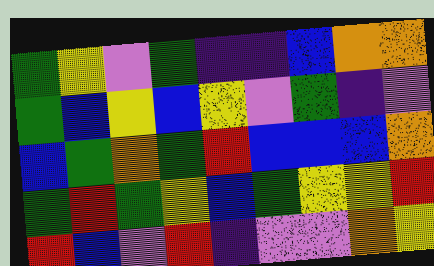[["green", "yellow", "violet", "green", "indigo", "indigo", "blue", "orange", "orange"], ["green", "blue", "yellow", "blue", "yellow", "violet", "green", "indigo", "violet"], ["blue", "green", "orange", "green", "red", "blue", "blue", "blue", "orange"], ["green", "red", "green", "yellow", "blue", "green", "yellow", "yellow", "red"], ["red", "blue", "violet", "red", "indigo", "violet", "violet", "orange", "yellow"]]